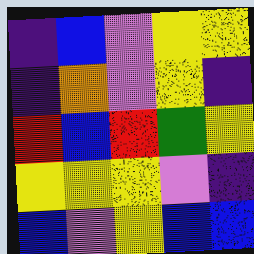[["indigo", "blue", "violet", "yellow", "yellow"], ["indigo", "orange", "violet", "yellow", "indigo"], ["red", "blue", "red", "green", "yellow"], ["yellow", "yellow", "yellow", "violet", "indigo"], ["blue", "violet", "yellow", "blue", "blue"]]